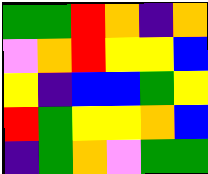[["green", "green", "red", "orange", "indigo", "orange"], ["violet", "orange", "red", "yellow", "yellow", "blue"], ["yellow", "indigo", "blue", "blue", "green", "yellow"], ["red", "green", "yellow", "yellow", "orange", "blue"], ["indigo", "green", "orange", "violet", "green", "green"]]